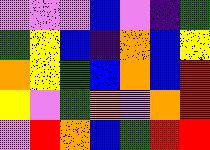[["violet", "violet", "violet", "blue", "violet", "indigo", "green"], ["green", "yellow", "blue", "indigo", "orange", "blue", "yellow"], ["orange", "yellow", "green", "blue", "orange", "blue", "red"], ["yellow", "violet", "green", "orange", "violet", "orange", "red"], ["violet", "red", "orange", "blue", "green", "red", "red"]]